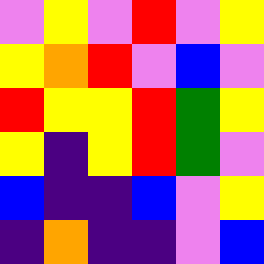[["violet", "yellow", "violet", "red", "violet", "yellow"], ["yellow", "orange", "red", "violet", "blue", "violet"], ["red", "yellow", "yellow", "red", "green", "yellow"], ["yellow", "indigo", "yellow", "red", "green", "violet"], ["blue", "indigo", "indigo", "blue", "violet", "yellow"], ["indigo", "orange", "indigo", "indigo", "violet", "blue"]]